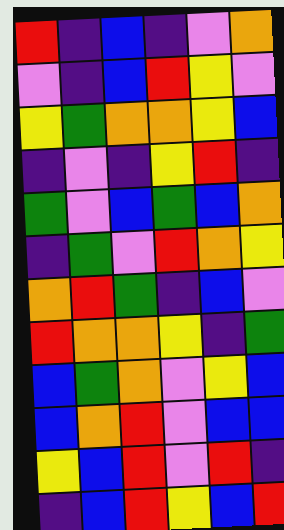[["red", "indigo", "blue", "indigo", "violet", "orange"], ["violet", "indigo", "blue", "red", "yellow", "violet"], ["yellow", "green", "orange", "orange", "yellow", "blue"], ["indigo", "violet", "indigo", "yellow", "red", "indigo"], ["green", "violet", "blue", "green", "blue", "orange"], ["indigo", "green", "violet", "red", "orange", "yellow"], ["orange", "red", "green", "indigo", "blue", "violet"], ["red", "orange", "orange", "yellow", "indigo", "green"], ["blue", "green", "orange", "violet", "yellow", "blue"], ["blue", "orange", "red", "violet", "blue", "blue"], ["yellow", "blue", "red", "violet", "red", "indigo"], ["indigo", "blue", "red", "yellow", "blue", "red"]]